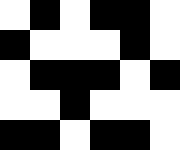[["white", "black", "white", "black", "black", "white"], ["black", "white", "white", "white", "black", "white"], ["white", "black", "black", "black", "white", "black"], ["white", "white", "black", "white", "white", "white"], ["black", "black", "white", "black", "black", "white"]]